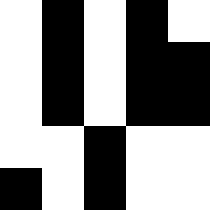[["white", "black", "white", "black", "white"], ["white", "black", "white", "black", "black"], ["white", "black", "white", "black", "black"], ["white", "white", "black", "white", "white"], ["black", "white", "black", "white", "white"]]